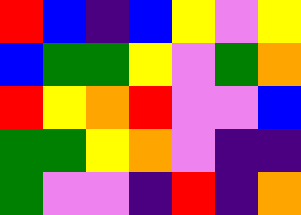[["red", "blue", "indigo", "blue", "yellow", "violet", "yellow"], ["blue", "green", "green", "yellow", "violet", "green", "orange"], ["red", "yellow", "orange", "red", "violet", "violet", "blue"], ["green", "green", "yellow", "orange", "violet", "indigo", "indigo"], ["green", "violet", "violet", "indigo", "red", "indigo", "orange"]]